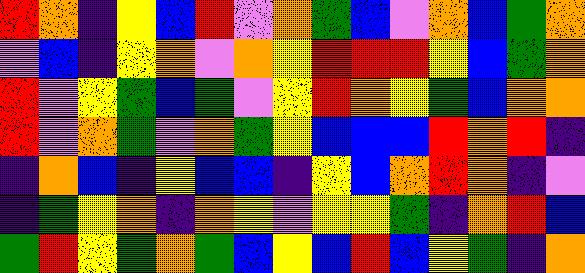[["red", "orange", "indigo", "yellow", "blue", "red", "violet", "orange", "green", "blue", "violet", "orange", "blue", "green", "orange"], ["violet", "blue", "indigo", "yellow", "orange", "violet", "orange", "yellow", "red", "red", "red", "yellow", "blue", "green", "orange"], ["red", "violet", "yellow", "green", "blue", "green", "violet", "yellow", "red", "orange", "yellow", "green", "blue", "orange", "orange"], ["red", "violet", "orange", "green", "violet", "orange", "green", "yellow", "blue", "blue", "blue", "red", "orange", "red", "indigo"], ["indigo", "orange", "blue", "indigo", "yellow", "blue", "blue", "indigo", "yellow", "blue", "orange", "red", "orange", "indigo", "violet"], ["indigo", "green", "yellow", "orange", "indigo", "orange", "yellow", "violet", "yellow", "yellow", "green", "indigo", "orange", "red", "blue"], ["green", "red", "yellow", "green", "orange", "green", "blue", "yellow", "blue", "red", "blue", "yellow", "green", "indigo", "orange"]]